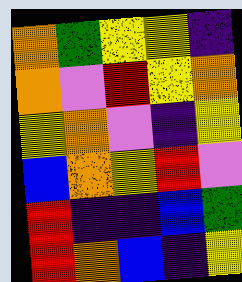[["orange", "green", "yellow", "yellow", "indigo"], ["orange", "violet", "red", "yellow", "orange"], ["yellow", "orange", "violet", "indigo", "yellow"], ["blue", "orange", "yellow", "red", "violet"], ["red", "indigo", "indigo", "blue", "green"], ["red", "orange", "blue", "indigo", "yellow"]]